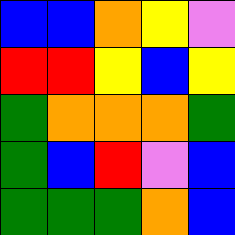[["blue", "blue", "orange", "yellow", "violet"], ["red", "red", "yellow", "blue", "yellow"], ["green", "orange", "orange", "orange", "green"], ["green", "blue", "red", "violet", "blue"], ["green", "green", "green", "orange", "blue"]]